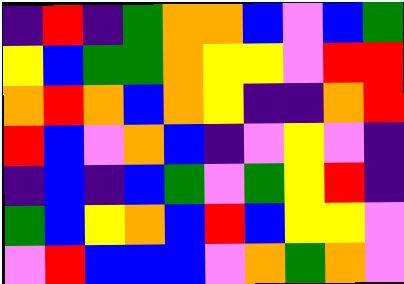[["indigo", "red", "indigo", "green", "orange", "orange", "blue", "violet", "blue", "green"], ["yellow", "blue", "green", "green", "orange", "yellow", "yellow", "violet", "red", "red"], ["orange", "red", "orange", "blue", "orange", "yellow", "indigo", "indigo", "orange", "red"], ["red", "blue", "violet", "orange", "blue", "indigo", "violet", "yellow", "violet", "indigo"], ["indigo", "blue", "indigo", "blue", "green", "violet", "green", "yellow", "red", "indigo"], ["green", "blue", "yellow", "orange", "blue", "red", "blue", "yellow", "yellow", "violet"], ["violet", "red", "blue", "blue", "blue", "violet", "orange", "green", "orange", "violet"]]